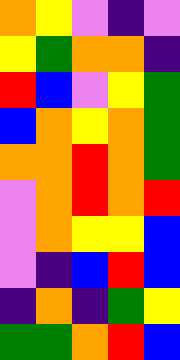[["orange", "yellow", "violet", "indigo", "violet"], ["yellow", "green", "orange", "orange", "indigo"], ["red", "blue", "violet", "yellow", "green"], ["blue", "orange", "yellow", "orange", "green"], ["orange", "orange", "red", "orange", "green"], ["violet", "orange", "red", "orange", "red"], ["violet", "orange", "yellow", "yellow", "blue"], ["violet", "indigo", "blue", "red", "blue"], ["indigo", "orange", "indigo", "green", "yellow"], ["green", "green", "orange", "red", "blue"]]